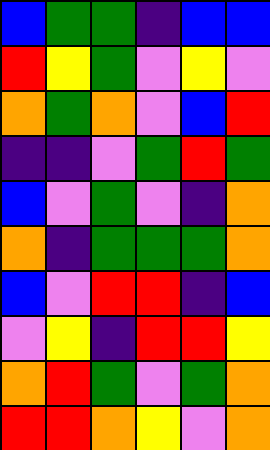[["blue", "green", "green", "indigo", "blue", "blue"], ["red", "yellow", "green", "violet", "yellow", "violet"], ["orange", "green", "orange", "violet", "blue", "red"], ["indigo", "indigo", "violet", "green", "red", "green"], ["blue", "violet", "green", "violet", "indigo", "orange"], ["orange", "indigo", "green", "green", "green", "orange"], ["blue", "violet", "red", "red", "indigo", "blue"], ["violet", "yellow", "indigo", "red", "red", "yellow"], ["orange", "red", "green", "violet", "green", "orange"], ["red", "red", "orange", "yellow", "violet", "orange"]]